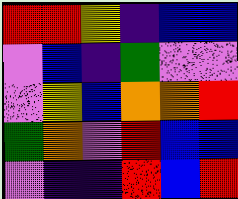[["red", "red", "yellow", "indigo", "blue", "blue"], ["violet", "blue", "indigo", "green", "violet", "violet"], ["violet", "yellow", "blue", "orange", "orange", "red"], ["green", "orange", "violet", "red", "blue", "blue"], ["violet", "indigo", "indigo", "red", "blue", "red"]]